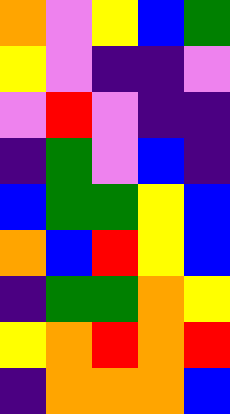[["orange", "violet", "yellow", "blue", "green"], ["yellow", "violet", "indigo", "indigo", "violet"], ["violet", "red", "violet", "indigo", "indigo"], ["indigo", "green", "violet", "blue", "indigo"], ["blue", "green", "green", "yellow", "blue"], ["orange", "blue", "red", "yellow", "blue"], ["indigo", "green", "green", "orange", "yellow"], ["yellow", "orange", "red", "orange", "red"], ["indigo", "orange", "orange", "orange", "blue"]]